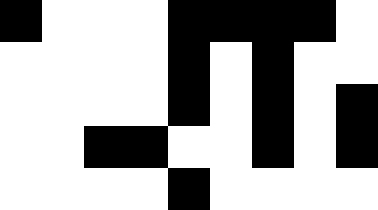[["black", "white", "white", "white", "black", "black", "black", "black", "white"], ["white", "white", "white", "white", "black", "white", "black", "white", "white"], ["white", "white", "white", "white", "black", "white", "black", "white", "black"], ["white", "white", "black", "black", "white", "white", "black", "white", "black"], ["white", "white", "white", "white", "black", "white", "white", "white", "white"]]